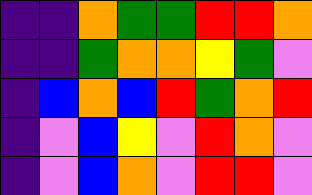[["indigo", "indigo", "orange", "green", "green", "red", "red", "orange"], ["indigo", "indigo", "green", "orange", "orange", "yellow", "green", "violet"], ["indigo", "blue", "orange", "blue", "red", "green", "orange", "red"], ["indigo", "violet", "blue", "yellow", "violet", "red", "orange", "violet"], ["indigo", "violet", "blue", "orange", "violet", "red", "red", "violet"]]